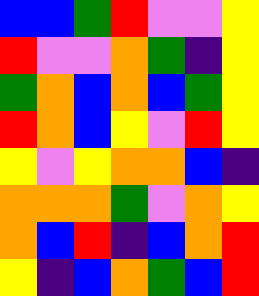[["blue", "blue", "green", "red", "violet", "violet", "yellow"], ["red", "violet", "violet", "orange", "green", "indigo", "yellow"], ["green", "orange", "blue", "orange", "blue", "green", "yellow"], ["red", "orange", "blue", "yellow", "violet", "red", "yellow"], ["yellow", "violet", "yellow", "orange", "orange", "blue", "indigo"], ["orange", "orange", "orange", "green", "violet", "orange", "yellow"], ["orange", "blue", "red", "indigo", "blue", "orange", "red"], ["yellow", "indigo", "blue", "orange", "green", "blue", "red"]]